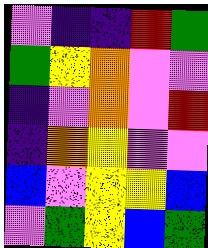[["violet", "indigo", "indigo", "red", "green"], ["green", "yellow", "orange", "violet", "violet"], ["indigo", "violet", "orange", "violet", "red"], ["indigo", "orange", "yellow", "violet", "violet"], ["blue", "violet", "yellow", "yellow", "blue"], ["violet", "green", "yellow", "blue", "green"]]